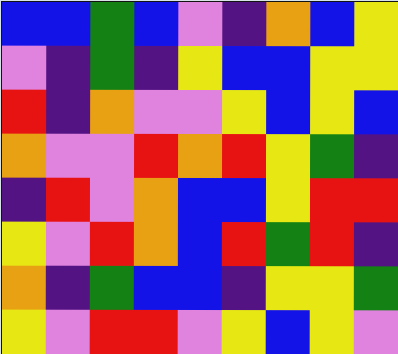[["blue", "blue", "green", "blue", "violet", "indigo", "orange", "blue", "yellow"], ["violet", "indigo", "green", "indigo", "yellow", "blue", "blue", "yellow", "yellow"], ["red", "indigo", "orange", "violet", "violet", "yellow", "blue", "yellow", "blue"], ["orange", "violet", "violet", "red", "orange", "red", "yellow", "green", "indigo"], ["indigo", "red", "violet", "orange", "blue", "blue", "yellow", "red", "red"], ["yellow", "violet", "red", "orange", "blue", "red", "green", "red", "indigo"], ["orange", "indigo", "green", "blue", "blue", "indigo", "yellow", "yellow", "green"], ["yellow", "violet", "red", "red", "violet", "yellow", "blue", "yellow", "violet"]]